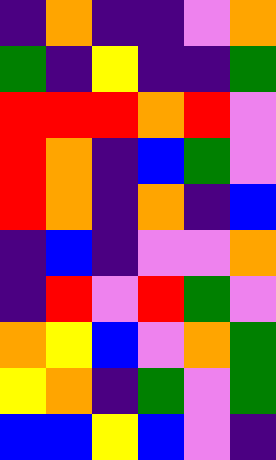[["indigo", "orange", "indigo", "indigo", "violet", "orange"], ["green", "indigo", "yellow", "indigo", "indigo", "green"], ["red", "red", "red", "orange", "red", "violet"], ["red", "orange", "indigo", "blue", "green", "violet"], ["red", "orange", "indigo", "orange", "indigo", "blue"], ["indigo", "blue", "indigo", "violet", "violet", "orange"], ["indigo", "red", "violet", "red", "green", "violet"], ["orange", "yellow", "blue", "violet", "orange", "green"], ["yellow", "orange", "indigo", "green", "violet", "green"], ["blue", "blue", "yellow", "blue", "violet", "indigo"]]